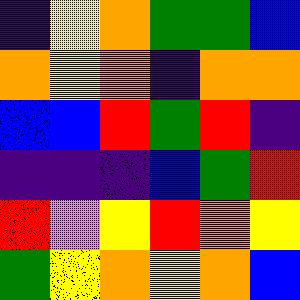[["indigo", "yellow", "orange", "green", "green", "blue"], ["orange", "yellow", "orange", "indigo", "orange", "orange"], ["blue", "blue", "red", "green", "red", "indigo"], ["indigo", "indigo", "indigo", "blue", "green", "red"], ["red", "violet", "yellow", "red", "orange", "yellow"], ["green", "yellow", "orange", "yellow", "orange", "blue"]]